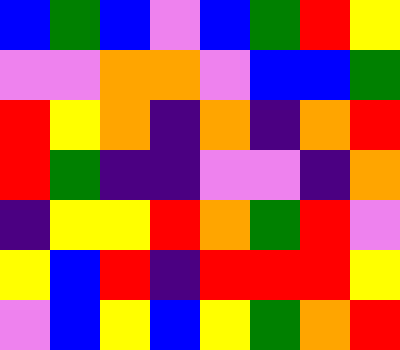[["blue", "green", "blue", "violet", "blue", "green", "red", "yellow"], ["violet", "violet", "orange", "orange", "violet", "blue", "blue", "green"], ["red", "yellow", "orange", "indigo", "orange", "indigo", "orange", "red"], ["red", "green", "indigo", "indigo", "violet", "violet", "indigo", "orange"], ["indigo", "yellow", "yellow", "red", "orange", "green", "red", "violet"], ["yellow", "blue", "red", "indigo", "red", "red", "red", "yellow"], ["violet", "blue", "yellow", "blue", "yellow", "green", "orange", "red"]]